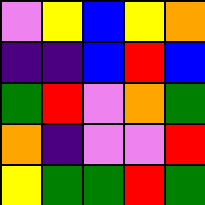[["violet", "yellow", "blue", "yellow", "orange"], ["indigo", "indigo", "blue", "red", "blue"], ["green", "red", "violet", "orange", "green"], ["orange", "indigo", "violet", "violet", "red"], ["yellow", "green", "green", "red", "green"]]